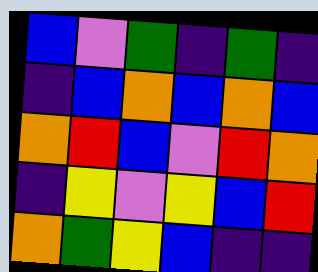[["blue", "violet", "green", "indigo", "green", "indigo"], ["indigo", "blue", "orange", "blue", "orange", "blue"], ["orange", "red", "blue", "violet", "red", "orange"], ["indigo", "yellow", "violet", "yellow", "blue", "red"], ["orange", "green", "yellow", "blue", "indigo", "indigo"]]